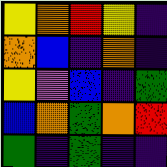[["yellow", "orange", "red", "yellow", "indigo"], ["orange", "blue", "indigo", "orange", "indigo"], ["yellow", "violet", "blue", "indigo", "green"], ["blue", "orange", "green", "orange", "red"], ["green", "indigo", "green", "indigo", "indigo"]]